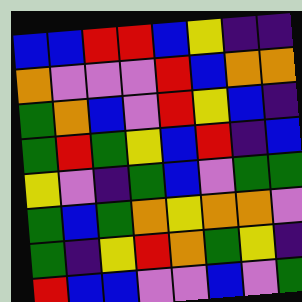[["blue", "blue", "red", "red", "blue", "yellow", "indigo", "indigo"], ["orange", "violet", "violet", "violet", "red", "blue", "orange", "orange"], ["green", "orange", "blue", "violet", "red", "yellow", "blue", "indigo"], ["green", "red", "green", "yellow", "blue", "red", "indigo", "blue"], ["yellow", "violet", "indigo", "green", "blue", "violet", "green", "green"], ["green", "blue", "green", "orange", "yellow", "orange", "orange", "violet"], ["green", "indigo", "yellow", "red", "orange", "green", "yellow", "indigo"], ["red", "blue", "blue", "violet", "violet", "blue", "violet", "green"]]